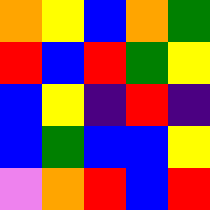[["orange", "yellow", "blue", "orange", "green"], ["red", "blue", "red", "green", "yellow"], ["blue", "yellow", "indigo", "red", "indigo"], ["blue", "green", "blue", "blue", "yellow"], ["violet", "orange", "red", "blue", "red"]]